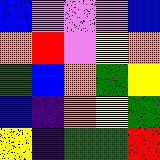[["blue", "violet", "violet", "violet", "blue"], ["orange", "red", "violet", "yellow", "orange"], ["green", "blue", "orange", "green", "yellow"], ["blue", "indigo", "orange", "yellow", "green"], ["yellow", "indigo", "green", "green", "red"]]